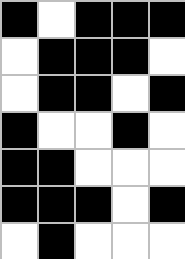[["black", "white", "black", "black", "black"], ["white", "black", "black", "black", "white"], ["white", "black", "black", "white", "black"], ["black", "white", "white", "black", "white"], ["black", "black", "white", "white", "white"], ["black", "black", "black", "white", "black"], ["white", "black", "white", "white", "white"]]